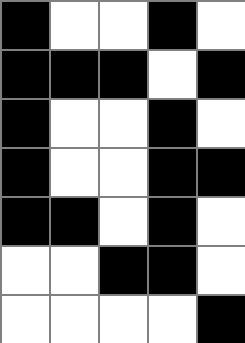[["black", "white", "white", "black", "white"], ["black", "black", "black", "white", "black"], ["black", "white", "white", "black", "white"], ["black", "white", "white", "black", "black"], ["black", "black", "white", "black", "white"], ["white", "white", "black", "black", "white"], ["white", "white", "white", "white", "black"]]